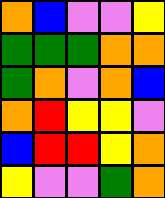[["orange", "blue", "violet", "violet", "yellow"], ["green", "green", "green", "orange", "orange"], ["green", "orange", "violet", "orange", "blue"], ["orange", "red", "yellow", "yellow", "violet"], ["blue", "red", "red", "yellow", "orange"], ["yellow", "violet", "violet", "green", "orange"]]